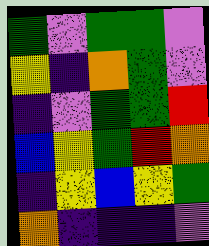[["green", "violet", "green", "green", "violet"], ["yellow", "indigo", "orange", "green", "violet"], ["indigo", "violet", "green", "green", "red"], ["blue", "yellow", "green", "red", "orange"], ["indigo", "yellow", "blue", "yellow", "green"], ["orange", "indigo", "indigo", "indigo", "violet"]]